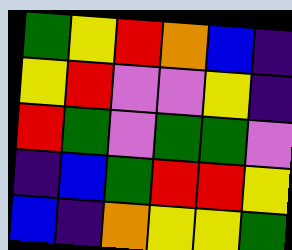[["green", "yellow", "red", "orange", "blue", "indigo"], ["yellow", "red", "violet", "violet", "yellow", "indigo"], ["red", "green", "violet", "green", "green", "violet"], ["indigo", "blue", "green", "red", "red", "yellow"], ["blue", "indigo", "orange", "yellow", "yellow", "green"]]